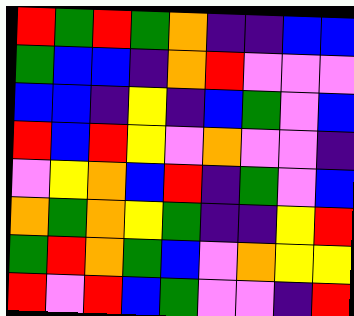[["red", "green", "red", "green", "orange", "indigo", "indigo", "blue", "blue"], ["green", "blue", "blue", "indigo", "orange", "red", "violet", "violet", "violet"], ["blue", "blue", "indigo", "yellow", "indigo", "blue", "green", "violet", "blue"], ["red", "blue", "red", "yellow", "violet", "orange", "violet", "violet", "indigo"], ["violet", "yellow", "orange", "blue", "red", "indigo", "green", "violet", "blue"], ["orange", "green", "orange", "yellow", "green", "indigo", "indigo", "yellow", "red"], ["green", "red", "orange", "green", "blue", "violet", "orange", "yellow", "yellow"], ["red", "violet", "red", "blue", "green", "violet", "violet", "indigo", "red"]]